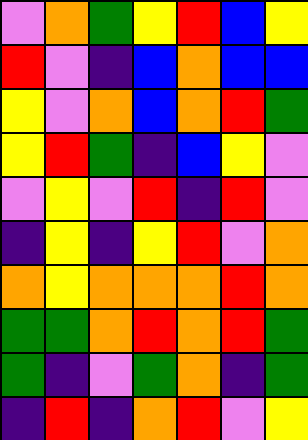[["violet", "orange", "green", "yellow", "red", "blue", "yellow"], ["red", "violet", "indigo", "blue", "orange", "blue", "blue"], ["yellow", "violet", "orange", "blue", "orange", "red", "green"], ["yellow", "red", "green", "indigo", "blue", "yellow", "violet"], ["violet", "yellow", "violet", "red", "indigo", "red", "violet"], ["indigo", "yellow", "indigo", "yellow", "red", "violet", "orange"], ["orange", "yellow", "orange", "orange", "orange", "red", "orange"], ["green", "green", "orange", "red", "orange", "red", "green"], ["green", "indigo", "violet", "green", "orange", "indigo", "green"], ["indigo", "red", "indigo", "orange", "red", "violet", "yellow"]]